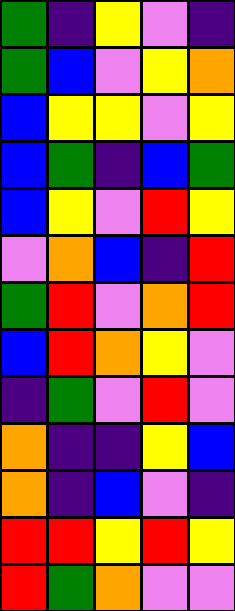[["green", "indigo", "yellow", "violet", "indigo"], ["green", "blue", "violet", "yellow", "orange"], ["blue", "yellow", "yellow", "violet", "yellow"], ["blue", "green", "indigo", "blue", "green"], ["blue", "yellow", "violet", "red", "yellow"], ["violet", "orange", "blue", "indigo", "red"], ["green", "red", "violet", "orange", "red"], ["blue", "red", "orange", "yellow", "violet"], ["indigo", "green", "violet", "red", "violet"], ["orange", "indigo", "indigo", "yellow", "blue"], ["orange", "indigo", "blue", "violet", "indigo"], ["red", "red", "yellow", "red", "yellow"], ["red", "green", "orange", "violet", "violet"]]